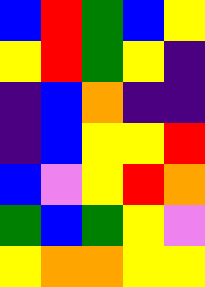[["blue", "red", "green", "blue", "yellow"], ["yellow", "red", "green", "yellow", "indigo"], ["indigo", "blue", "orange", "indigo", "indigo"], ["indigo", "blue", "yellow", "yellow", "red"], ["blue", "violet", "yellow", "red", "orange"], ["green", "blue", "green", "yellow", "violet"], ["yellow", "orange", "orange", "yellow", "yellow"]]